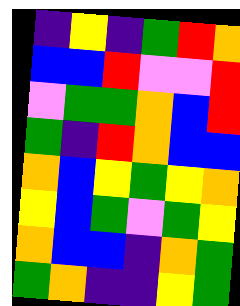[["indigo", "yellow", "indigo", "green", "red", "orange"], ["blue", "blue", "red", "violet", "violet", "red"], ["violet", "green", "green", "orange", "blue", "red"], ["green", "indigo", "red", "orange", "blue", "blue"], ["orange", "blue", "yellow", "green", "yellow", "orange"], ["yellow", "blue", "green", "violet", "green", "yellow"], ["orange", "blue", "blue", "indigo", "orange", "green"], ["green", "orange", "indigo", "indigo", "yellow", "green"]]